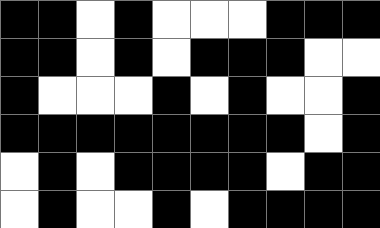[["black", "black", "white", "black", "white", "white", "white", "black", "black", "black"], ["black", "black", "white", "black", "white", "black", "black", "black", "white", "white"], ["black", "white", "white", "white", "black", "white", "black", "white", "white", "black"], ["black", "black", "black", "black", "black", "black", "black", "black", "white", "black"], ["white", "black", "white", "black", "black", "black", "black", "white", "black", "black"], ["white", "black", "white", "white", "black", "white", "black", "black", "black", "black"]]